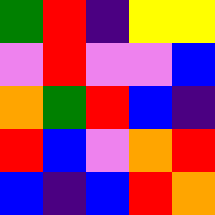[["green", "red", "indigo", "yellow", "yellow"], ["violet", "red", "violet", "violet", "blue"], ["orange", "green", "red", "blue", "indigo"], ["red", "blue", "violet", "orange", "red"], ["blue", "indigo", "blue", "red", "orange"]]